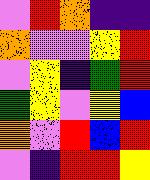[["violet", "red", "orange", "indigo", "indigo"], ["orange", "violet", "violet", "yellow", "red"], ["violet", "yellow", "indigo", "green", "red"], ["green", "yellow", "violet", "yellow", "blue"], ["orange", "violet", "red", "blue", "red"], ["violet", "indigo", "red", "red", "yellow"]]